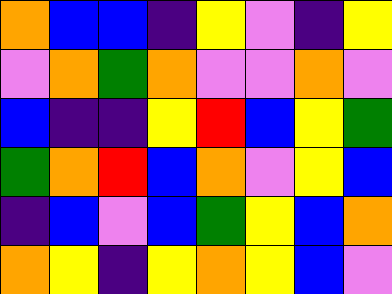[["orange", "blue", "blue", "indigo", "yellow", "violet", "indigo", "yellow"], ["violet", "orange", "green", "orange", "violet", "violet", "orange", "violet"], ["blue", "indigo", "indigo", "yellow", "red", "blue", "yellow", "green"], ["green", "orange", "red", "blue", "orange", "violet", "yellow", "blue"], ["indigo", "blue", "violet", "blue", "green", "yellow", "blue", "orange"], ["orange", "yellow", "indigo", "yellow", "orange", "yellow", "blue", "violet"]]